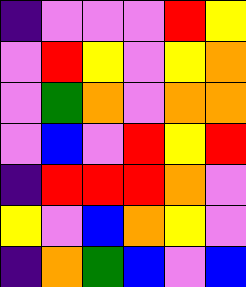[["indigo", "violet", "violet", "violet", "red", "yellow"], ["violet", "red", "yellow", "violet", "yellow", "orange"], ["violet", "green", "orange", "violet", "orange", "orange"], ["violet", "blue", "violet", "red", "yellow", "red"], ["indigo", "red", "red", "red", "orange", "violet"], ["yellow", "violet", "blue", "orange", "yellow", "violet"], ["indigo", "orange", "green", "blue", "violet", "blue"]]